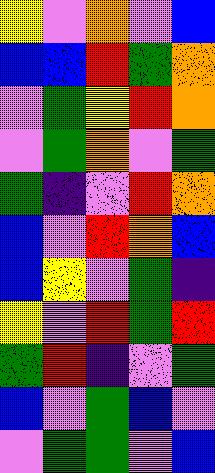[["yellow", "violet", "orange", "violet", "blue"], ["blue", "blue", "red", "green", "orange"], ["violet", "green", "yellow", "red", "orange"], ["violet", "green", "orange", "violet", "green"], ["green", "indigo", "violet", "red", "orange"], ["blue", "violet", "red", "orange", "blue"], ["blue", "yellow", "violet", "green", "indigo"], ["yellow", "violet", "red", "green", "red"], ["green", "red", "indigo", "violet", "green"], ["blue", "violet", "green", "blue", "violet"], ["violet", "green", "green", "violet", "blue"]]